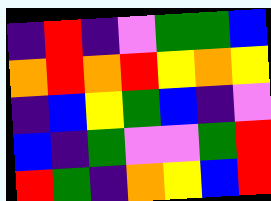[["indigo", "red", "indigo", "violet", "green", "green", "blue"], ["orange", "red", "orange", "red", "yellow", "orange", "yellow"], ["indigo", "blue", "yellow", "green", "blue", "indigo", "violet"], ["blue", "indigo", "green", "violet", "violet", "green", "red"], ["red", "green", "indigo", "orange", "yellow", "blue", "red"]]